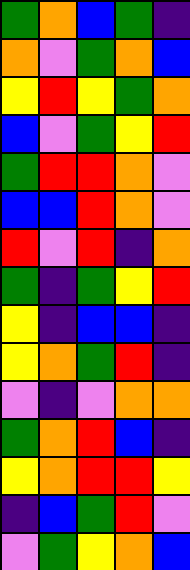[["green", "orange", "blue", "green", "indigo"], ["orange", "violet", "green", "orange", "blue"], ["yellow", "red", "yellow", "green", "orange"], ["blue", "violet", "green", "yellow", "red"], ["green", "red", "red", "orange", "violet"], ["blue", "blue", "red", "orange", "violet"], ["red", "violet", "red", "indigo", "orange"], ["green", "indigo", "green", "yellow", "red"], ["yellow", "indigo", "blue", "blue", "indigo"], ["yellow", "orange", "green", "red", "indigo"], ["violet", "indigo", "violet", "orange", "orange"], ["green", "orange", "red", "blue", "indigo"], ["yellow", "orange", "red", "red", "yellow"], ["indigo", "blue", "green", "red", "violet"], ["violet", "green", "yellow", "orange", "blue"]]